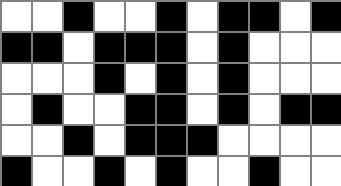[["white", "white", "black", "white", "white", "black", "white", "black", "black", "white", "black"], ["black", "black", "white", "black", "black", "black", "white", "black", "white", "white", "white"], ["white", "white", "white", "black", "white", "black", "white", "black", "white", "white", "white"], ["white", "black", "white", "white", "black", "black", "white", "black", "white", "black", "black"], ["white", "white", "black", "white", "black", "black", "black", "white", "white", "white", "white"], ["black", "white", "white", "black", "white", "black", "white", "white", "black", "white", "white"]]